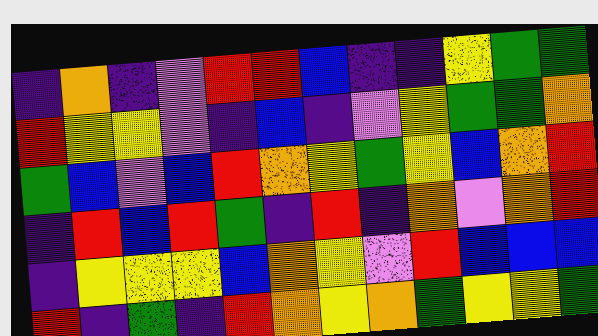[["indigo", "orange", "indigo", "violet", "red", "red", "blue", "indigo", "indigo", "yellow", "green", "green"], ["red", "yellow", "yellow", "violet", "indigo", "blue", "indigo", "violet", "yellow", "green", "green", "orange"], ["green", "blue", "violet", "blue", "red", "orange", "yellow", "green", "yellow", "blue", "orange", "red"], ["indigo", "red", "blue", "red", "green", "indigo", "red", "indigo", "orange", "violet", "orange", "red"], ["indigo", "yellow", "yellow", "yellow", "blue", "orange", "yellow", "violet", "red", "blue", "blue", "blue"], ["red", "indigo", "green", "indigo", "red", "orange", "yellow", "orange", "green", "yellow", "yellow", "green"]]